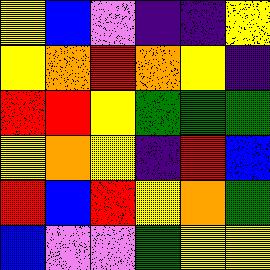[["yellow", "blue", "violet", "indigo", "indigo", "yellow"], ["yellow", "orange", "red", "orange", "yellow", "indigo"], ["red", "red", "yellow", "green", "green", "green"], ["yellow", "orange", "yellow", "indigo", "red", "blue"], ["red", "blue", "red", "yellow", "orange", "green"], ["blue", "violet", "violet", "green", "yellow", "yellow"]]